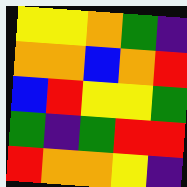[["yellow", "yellow", "orange", "green", "indigo"], ["orange", "orange", "blue", "orange", "red"], ["blue", "red", "yellow", "yellow", "green"], ["green", "indigo", "green", "red", "red"], ["red", "orange", "orange", "yellow", "indigo"]]